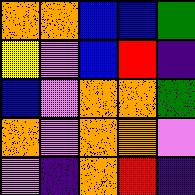[["orange", "orange", "blue", "blue", "green"], ["yellow", "violet", "blue", "red", "indigo"], ["blue", "violet", "orange", "orange", "green"], ["orange", "violet", "orange", "orange", "violet"], ["violet", "indigo", "orange", "red", "indigo"]]